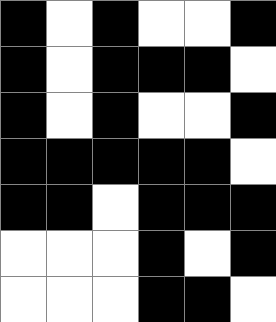[["black", "white", "black", "white", "white", "black"], ["black", "white", "black", "black", "black", "white"], ["black", "white", "black", "white", "white", "black"], ["black", "black", "black", "black", "black", "white"], ["black", "black", "white", "black", "black", "black"], ["white", "white", "white", "black", "white", "black"], ["white", "white", "white", "black", "black", "white"]]